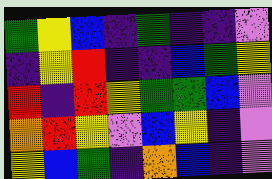[["green", "yellow", "blue", "indigo", "green", "indigo", "indigo", "violet"], ["indigo", "yellow", "red", "indigo", "indigo", "blue", "green", "yellow"], ["red", "indigo", "red", "yellow", "green", "green", "blue", "violet"], ["orange", "red", "yellow", "violet", "blue", "yellow", "indigo", "violet"], ["yellow", "blue", "green", "indigo", "orange", "blue", "indigo", "violet"]]